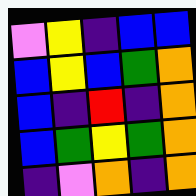[["violet", "yellow", "indigo", "blue", "blue"], ["blue", "yellow", "blue", "green", "orange"], ["blue", "indigo", "red", "indigo", "orange"], ["blue", "green", "yellow", "green", "orange"], ["indigo", "violet", "orange", "indigo", "orange"]]